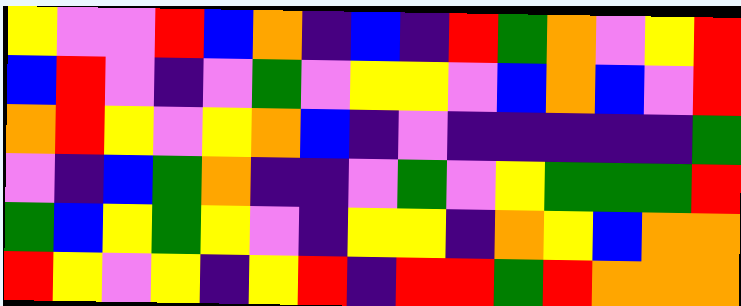[["yellow", "violet", "violet", "red", "blue", "orange", "indigo", "blue", "indigo", "red", "green", "orange", "violet", "yellow", "red"], ["blue", "red", "violet", "indigo", "violet", "green", "violet", "yellow", "yellow", "violet", "blue", "orange", "blue", "violet", "red"], ["orange", "red", "yellow", "violet", "yellow", "orange", "blue", "indigo", "violet", "indigo", "indigo", "indigo", "indigo", "indigo", "green"], ["violet", "indigo", "blue", "green", "orange", "indigo", "indigo", "violet", "green", "violet", "yellow", "green", "green", "green", "red"], ["green", "blue", "yellow", "green", "yellow", "violet", "indigo", "yellow", "yellow", "indigo", "orange", "yellow", "blue", "orange", "orange"], ["red", "yellow", "violet", "yellow", "indigo", "yellow", "red", "indigo", "red", "red", "green", "red", "orange", "orange", "orange"]]